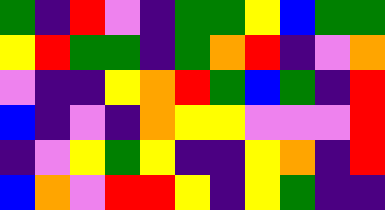[["green", "indigo", "red", "violet", "indigo", "green", "green", "yellow", "blue", "green", "green"], ["yellow", "red", "green", "green", "indigo", "green", "orange", "red", "indigo", "violet", "orange"], ["violet", "indigo", "indigo", "yellow", "orange", "red", "green", "blue", "green", "indigo", "red"], ["blue", "indigo", "violet", "indigo", "orange", "yellow", "yellow", "violet", "violet", "violet", "red"], ["indigo", "violet", "yellow", "green", "yellow", "indigo", "indigo", "yellow", "orange", "indigo", "red"], ["blue", "orange", "violet", "red", "red", "yellow", "indigo", "yellow", "green", "indigo", "indigo"]]